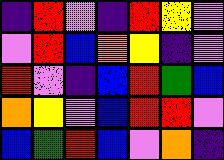[["indigo", "red", "violet", "indigo", "red", "yellow", "violet"], ["violet", "red", "blue", "orange", "yellow", "indigo", "violet"], ["red", "violet", "indigo", "blue", "red", "green", "blue"], ["orange", "yellow", "violet", "blue", "red", "red", "violet"], ["blue", "green", "red", "blue", "violet", "orange", "indigo"]]